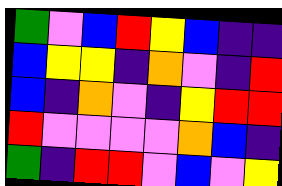[["green", "violet", "blue", "red", "yellow", "blue", "indigo", "indigo"], ["blue", "yellow", "yellow", "indigo", "orange", "violet", "indigo", "red"], ["blue", "indigo", "orange", "violet", "indigo", "yellow", "red", "red"], ["red", "violet", "violet", "violet", "violet", "orange", "blue", "indigo"], ["green", "indigo", "red", "red", "violet", "blue", "violet", "yellow"]]